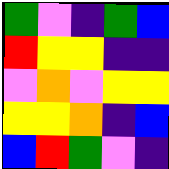[["green", "violet", "indigo", "green", "blue"], ["red", "yellow", "yellow", "indigo", "indigo"], ["violet", "orange", "violet", "yellow", "yellow"], ["yellow", "yellow", "orange", "indigo", "blue"], ["blue", "red", "green", "violet", "indigo"]]